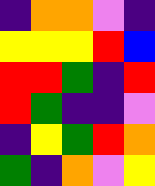[["indigo", "orange", "orange", "violet", "indigo"], ["yellow", "yellow", "yellow", "red", "blue"], ["red", "red", "green", "indigo", "red"], ["red", "green", "indigo", "indigo", "violet"], ["indigo", "yellow", "green", "red", "orange"], ["green", "indigo", "orange", "violet", "yellow"]]